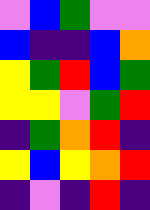[["violet", "blue", "green", "violet", "violet"], ["blue", "indigo", "indigo", "blue", "orange"], ["yellow", "green", "red", "blue", "green"], ["yellow", "yellow", "violet", "green", "red"], ["indigo", "green", "orange", "red", "indigo"], ["yellow", "blue", "yellow", "orange", "red"], ["indigo", "violet", "indigo", "red", "indigo"]]